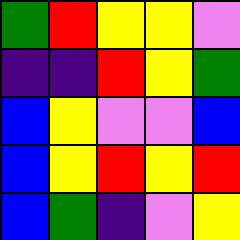[["green", "red", "yellow", "yellow", "violet"], ["indigo", "indigo", "red", "yellow", "green"], ["blue", "yellow", "violet", "violet", "blue"], ["blue", "yellow", "red", "yellow", "red"], ["blue", "green", "indigo", "violet", "yellow"]]